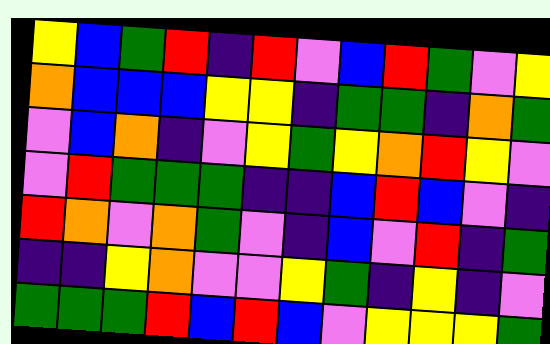[["yellow", "blue", "green", "red", "indigo", "red", "violet", "blue", "red", "green", "violet", "yellow"], ["orange", "blue", "blue", "blue", "yellow", "yellow", "indigo", "green", "green", "indigo", "orange", "green"], ["violet", "blue", "orange", "indigo", "violet", "yellow", "green", "yellow", "orange", "red", "yellow", "violet"], ["violet", "red", "green", "green", "green", "indigo", "indigo", "blue", "red", "blue", "violet", "indigo"], ["red", "orange", "violet", "orange", "green", "violet", "indigo", "blue", "violet", "red", "indigo", "green"], ["indigo", "indigo", "yellow", "orange", "violet", "violet", "yellow", "green", "indigo", "yellow", "indigo", "violet"], ["green", "green", "green", "red", "blue", "red", "blue", "violet", "yellow", "yellow", "yellow", "green"]]